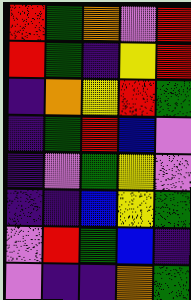[["red", "green", "orange", "violet", "red"], ["red", "green", "indigo", "yellow", "red"], ["indigo", "orange", "yellow", "red", "green"], ["indigo", "green", "red", "blue", "violet"], ["indigo", "violet", "green", "yellow", "violet"], ["indigo", "indigo", "blue", "yellow", "green"], ["violet", "red", "green", "blue", "indigo"], ["violet", "indigo", "indigo", "orange", "green"]]